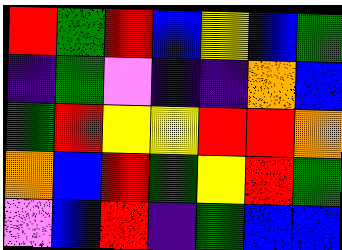[["red", "green", "red", "blue", "yellow", "blue", "green"], ["indigo", "green", "violet", "indigo", "indigo", "orange", "blue"], ["green", "red", "yellow", "yellow", "red", "red", "orange"], ["orange", "blue", "red", "green", "yellow", "red", "green"], ["violet", "blue", "red", "indigo", "green", "blue", "blue"]]